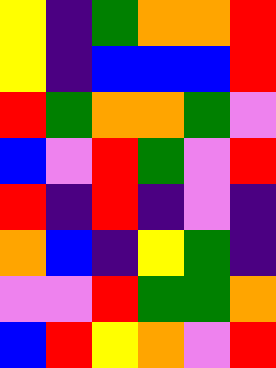[["yellow", "indigo", "green", "orange", "orange", "red"], ["yellow", "indigo", "blue", "blue", "blue", "red"], ["red", "green", "orange", "orange", "green", "violet"], ["blue", "violet", "red", "green", "violet", "red"], ["red", "indigo", "red", "indigo", "violet", "indigo"], ["orange", "blue", "indigo", "yellow", "green", "indigo"], ["violet", "violet", "red", "green", "green", "orange"], ["blue", "red", "yellow", "orange", "violet", "red"]]